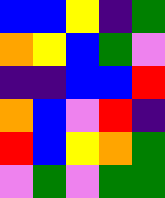[["blue", "blue", "yellow", "indigo", "green"], ["orange", "yellow", "blue", "green", "violet"], ["indigo", "indigo", "blue", "blue", "red"], ["orange", "blue", "violet", "red", "indigo"], ["red", "blue", "yellow", "orange", "green"], ["violet", "green", "violet", "green", "green"]]